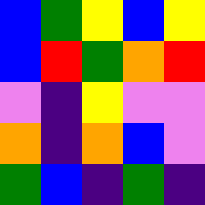[["blue", "green", "yellow", "blue", "yellow"], ["blue", "red", "green", "orange", "red"], ["violet", "indigo", "yellow", "violet", "violet"], ["orange", "indigo", "orange", "blue", "violet"], ["green", "blue", "indigo", "green", "indigo"]]